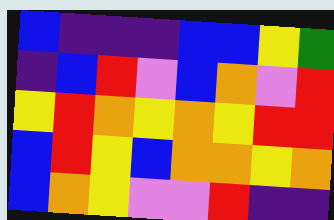[["blue", "indigo", "indigo", "indigo", "blue", "blue", "yellow", "green"], ["indigo", "blue", "red", "violet", "blue", "orange", "violet", "red"], ["yellow", "red", "orange", "yellow", "orange", "yellow", "red", "red"], ["blue", "red", "yellow", "blue", "orange", "orange", "yellow", "orange"], ["blue", "orange", "yellow", "violet", "violet", "red", "indigo", "indigo"]]